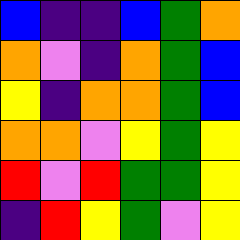[["blue", "indigo", "indigo", "blue", "green", "orange"], ["orange", "violet", "indigo", "orange", "green", "blue"], ["yellow", "indigo", "orange", "orange", "green", "blue"], ["orange", "orange", "violet", "yellow", "green", "yellow"], ["red", "violet", "red", "green", "green", "yellow"], ["indigo", "red", "yellow", "green", "violet", "yellow"]]